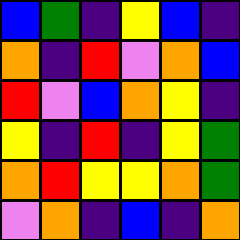[["blue", "green", "indigo", "yellow", "blue", "indigo"], ["orange", "indigo", "red", "violet", "orange", "blue"], ["red", "violet", "blue", "orange", "yellow", "indigo"], ["yellow", "indigo", "red", "indigo", "yellow", "green"], ["orange", "red", "yellow", "yellow", "orange", "green"], ["violet", "orange", "indigo", "blue", "indigo", "orange"]]